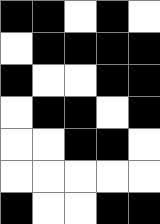[["black", "black", "white", "black", "white"], ["white", "black", "black", "black", "black"], ["black", "white", "white", "black", "black"], ["white", "black", "black", "white", "black"], ["white", "white", "black", "black", "white"], ["white", "white", "white", "white", "white"], ["black", "white", "white", "black", "black"]]